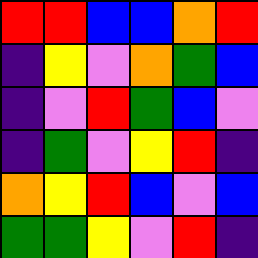[["red", "red", "blue", "blue", "orange", "red"], ["indigo", "yellow", "violet", "orange", "green", "blue"], ["indigo", "violet", "red", "green", "blue", "violet"], ["indigo", "green", "violet", "yellow", "red", "indigo"], ["orange", "yellow", "red", "blue", "violet", "blue"], ["green", "green", "yellow", "violet", "red", "indigo"]]